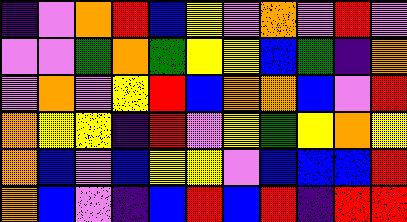[["indigo", "violet", "orange", "red", "blue", "yellow", "violet", "orange", "violet", "red", "violet"], ["violet", "violet", "green", "orange", "green", "yellow", "yellow", "blue", "green", "indigo", "orange"], ["violet", "orange", "violet", "yellow", "red", "blue", "orange", "orange", "blue", "violet", "red"], ["orange", "yellow", "yellow", "indigo", "red", "violet", "yellow", "green", "yellow", "orange", "yellow"], ["orange", "blue", "violet", "blue", "yellow", "yellow", "violet", "blue", "blue", "blue", "red"], ["orange", "blue", "violet", "indigo", "blue", "red", "blue", "red", "indigo", "red", "red"]]